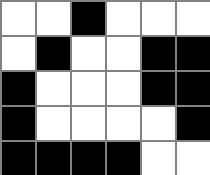[["white", "white", "black", "white", "white", "white"], ["white", "black", "white", "white", "black", "black"], ["black", "white", "white", "white", "black", "black"], ["black", "white", "white", "white", "white", "black"], ["black", "black", "black", "black", "white", "white"]]